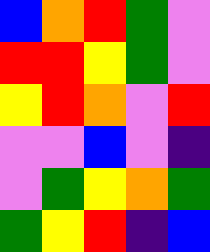[["blue", "orange", "red", "green", "violet"], ["red", "red", "yellow", "green", "violet"], ["yellow", "red", "orange", "violet", "red"], ["violet", "violet", "blue", "violet", "indigo"], ["violet", "green", "yellow", "orange", "green"], ["green", "yellow", "red", "indigo", "blue"]]